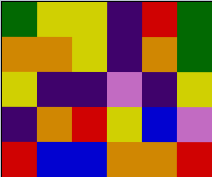[["green", "yellow", "yellow", "indigo", "red", "green"], ["orange", "orange", "yellow", "indigo", "orange", "green"], ["yellow", "indigo", "indigo", "violet", "indigo", "yellow"], ["indigo", "orange", "red", "yellow", "blue", "violet"], ["red", "blue", "blue", "orange", "orange", "red"]]